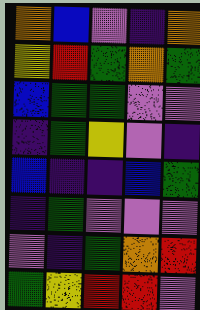[["orange", "blue", "violet", "indigo", "orange"], ["yellow", "red", "green", "orange", "green"], ["blue", "green", "green", "violet", "violet"], ["indigo", "green", "yellow", "violet", "indigo"], ["blue", "indigo", "indigo", "blue", "green"], ["indigo", "green", "violet", "violet", "violet"], ["violet", "indigo", "green", "orange", "red"], ["green", "yellow", "red", "red", "violet"]]